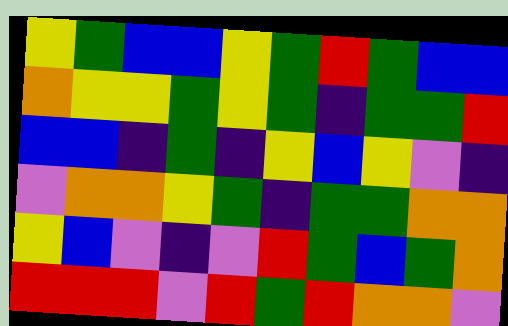[["yellow", "green", "blue", "blue", "yellow", "green", "red", "green", "blue", "blue"], ["orange", "yellow", "yellow", "green", "yellow", "green", "indigo", "green", "green", "red"], ["blue", "blue", "indigo", "green", "indigo", "yellow", "blue", "yellow", "violet", "indigo"], ["violet", "orange", "orange", "yellow", "green", "indigo", "green", "green", "orange", "orange"], ["yellow", "blue", "violet", "indigo", "violet", "red", "green", "blue", "green", "orange"], ["red", "red", "red", "violet", "red", "green", "red", "orange", "orange", "violet"]]